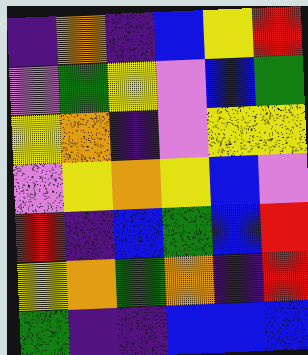[["indigo", "orange", "indigo", "blue", "yellow", "red"], ["violet", "green", "yellow", "violet", "blue", "green"], ["yellow", "orange", "indigo", "violet", "yellow", "yellow"], ["violet", "yellow", "orange", "yellow", "blue", "violet"], ["red", "indigo", "blue", "green", "blue", "red"], ["yellow", "orange", "green", "orange", "indigo", "red"], ["green", "indigo", "indigo", "blue", "blue", "blue"]]